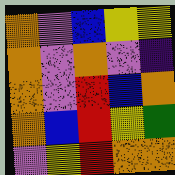[["orange", "violet", "blue", "yellow", "yellow"], ["orange", "violet", "orange", "violet", "indigo"], ["orange", "violet", "red", "blue", "orange"], ["orange", "blue", "red", "yellow", "green"], ["violet", "yellow", "red", "orange", "orange"]]